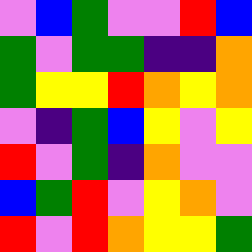[["violet", "blue", "green", "violet", "violet", "red", "blue"], ["green", "violet", "green", "green", "indigo", "indigo", "orange"], ["green", "yellow", "yellow", "red", "orange", "yellow", "orange"], ["violet", "indigo", "green", "blue", "yellow", "violet", "yellow"], ["red", "violet", "green", "indigo", "orange", "violet", "violet"], ["blue", "green", "red", "violet", "yellow", "orange", "violet"], ["red", "violet", "red", "orange", "yellow", "yellow", "green"]]